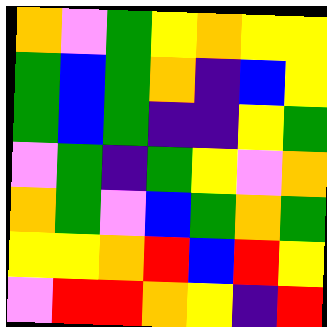[["orange", "violet", "green", "yellow", "orange", "yellow", "yellow"], ["green", "blue", "green", "orange", "indigo", "blue", "yellow"], ["green", "blue", "green", "indigo", "indigo", "yellow", "green"], ["violet", "green", "indigo", "green", "yellow", "violet", "orange"], ["orange", "green", "violet", "blue", "green", "orange", "green"], ["yellow", "yellow", "orange", "red", "blue", "red", "yellow"], ["violet", "red", "red", "orange", "yellow", "indigo", "red"]]